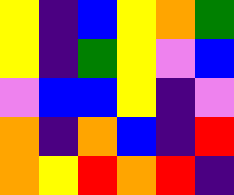[["yellow", "indigo", "blue", "yellow", "orange", "green"], ["yellow", "indigo", "green", "yellow", "violet", "blue"], ["violet", "blue", "blue", "yellow", "indigo", "violet"], ["orange", "indigo", "orange", "blue", "indigo", "red"], ["orange", "yellow", "red", "orange", "red", "indigo"]]